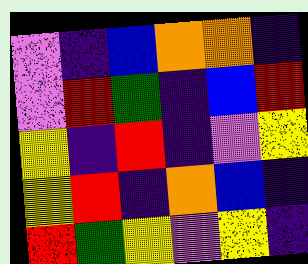[["violet", "indigo", "blue", "orange", "orange", "indigo"], ["violet", "red", "green", "indigo", "blue", "red"], ["yellow", "indigo", "red", "indigo", "violet", "yellow"], ["yellow", "red", "indigo", "orange", "blue", "indigo"], ["red", "green", "yellow", "violet", "yellow", "indigo"]]